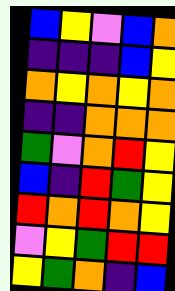[["blue", "yellow", "violet", "blue", "orange"], ["indigo", "indigo", "indigo", "blue", "yellow"], ["orange", "yellow", "orange", "yellow", "orange"], ["indigo", "indigo", "orange", "orange", "orange"], ["green", "violet", "orange", "red", "yellow"], ["blue", "indigo", "red", "green", "yellow"], ["red", "orange", "red", "orange", "yellow"], ["violet", "yellow", "green", "red", "red"], ["yellow", "green", "orange", "indigo", "blue"]]